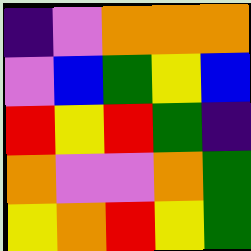[["indigo", "violet", "orange", "orange", "orange"], ["violet", "blue", "green", "yellow", "blue"], ["red", "yellow", "red", "green", "indigo"], ["orange", "violet", "violet", "orange", "green"], ["yellow", "orange", "red", "yellow", "green"]]